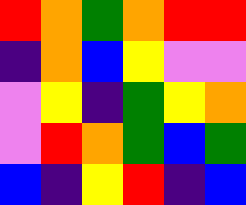[["red", "orange", "green", "orange", "red", "red"], ["indigo", "orange", "blue", "yellow", "violet", "violet"], ["violet", "yellow", "indigo", "green", "yellow", "orange"], ["violet", "red", "orange", "green", "blue", "green"], ["blue", "indigo", "yellow", "red", "indigo", "blue"]]